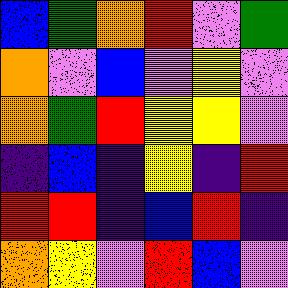[["blue", "green", "orange", "red", "violet", "green"], ["orange", "violet", "blue", "violet", "yellow", "violet"], ["orange", "green", "red", "yellow", "yellow", "violet"], ["indigo", "blue", "indigo", "yellow", "indigo", "red"], ["red", "red", "indigo", "blue", "red", "indigo"], ["orange", "yellow", "violet", "red", "blue", "violet"]]